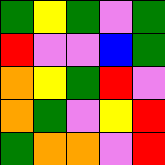[["green", "yellow", "green", "violet", "green"], ["red", "violet", "violet", "blue", "green"], ["orange", "yellow", "green", "red", "violet"], ["orange", "green", "violet", "yellow", "red"], ["green", "orange", "orange", "violet", "red"]]